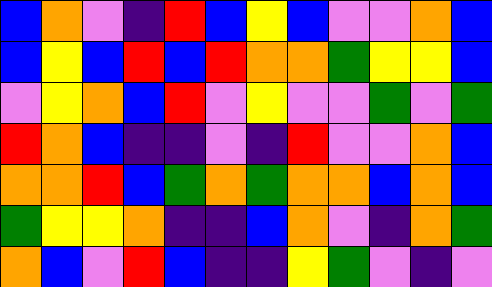[["blue", "orange", "violet", "indigo", "red", "blue", "yellow", "blue", "violet", "violet", "orange", "blue"], ["blue", "yellow", "blue", "red", "blue", "red", "orange", "orange", "green", "yellow", "yellow", "blue"], ["violet", "yellow", "orange", "blue", "red", "violet", "yellow", "violet", "violet", "green", "violet", "green"], ["red", "orange", "blue", "indigo", "indigo", "violet", "indigo", "red", "violet", "violet", "orange", "blue"], ["orange", "orange", "red", "blue", "green", "orange", "green", "orange", "orange", "blue", "orange", "blue"], ["green", "yellow", "yellow", "orange", "indigo", "indigo", "blue", "orange", "violet", "indigo", "orange", "green"], ["orange", "blue", "violet", "red", "blue", "indigo", "indigo", "yellow", "green", "violet", "indigo", "violet"]]